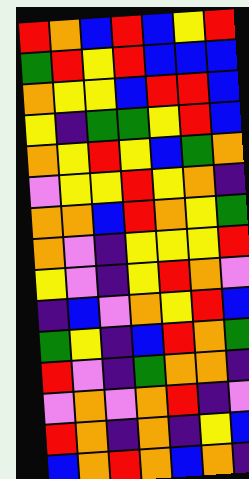[["red", "orange", "blue", "red", "blue", "yellow", "red"], ["green", "red", "yellow", "red", "blue", "blue", "blue"], ["orange", "yellow", "yellow", "blue", "red", "red", "blue"], ["yellow", "indigo", "green", "green", "yellow", "red", "blue"], ["orange", "yellow", "red", "yellow", "blue", "green", "orange"], ["violet", "yellow", "yellow", "red", "yellow", "orange", "indigo"], ["orange", "orange", "blue", "red", "orange", "yellow", "green"], ["orange", "violet", "indigo", "yellow", "yellow", "yellow", "red"], ["yellow", "violet", "indigo", "yellow", "red", "orange", "violet"], ["indigo", "blue", "violet", "orange", "yellow", "red", "blue"], ["green", "yellow", "indigo", "blue", "red", "orange", "green"], ["red", "violet", "indigo", "green", "orange", "orange", "indigo"], ["violet", "orange", "violet", "orange", "red", "indigo", "violet"], ["red", "orange", "indigo", "orange", "indigo", "yellow", "blue"], ["blue", "orange", "red", "orange", "blue", "orange", "indigo"]]